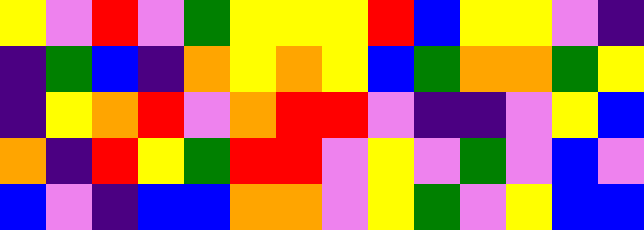[["yellow", "violet", "red", "violet", "green", "yellow", "yellow", "yellow", "red", "blue", "yellow", "yellow", "violet", "indigo"], ["indigo", "green", "blue", "indigo", "orange", "yellow", "orange", "yellow", "blue", "green", "orange", "orange", "green", "yellow"], ["indigo", "yellow", "orange", "red", "violet", "orange", "red", "red", "violet", "indigo", "indigo", "violet", "yellow", "blue"], ["orange", "indigo", "red", "yellow", "green", "red", "red", "violet", "yellow", "violet", "green", "violet", "blue", "violet"], ["blue", "violet", "indigo", "blue", "blue", "orange", "orange", "violet", "yellow", "green", "violet", "yellow", "blue", "blue"]]